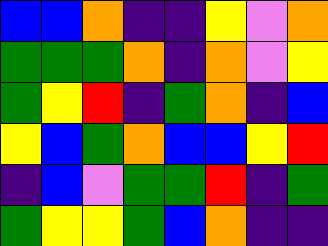[["blue", "blue", "orange", "indigo", "indigo", "yellow", "violet", "orange"], ["green", "green", "green", "orange", "indigo", "orange", "violet", "yellow"], ["green", "yellow", "red", "indigo", "green", "orange", "indigo", "blue"], ["yellow", "blue", "green", "orange", "blue", "blue", "yellow", "red"], ["indigo", "blue", "violet", "green", "green", "red", "indigo", "green"], ["green", "yellow", "yellow", "green", "blue", "orange", "indigo", "indigo"]]